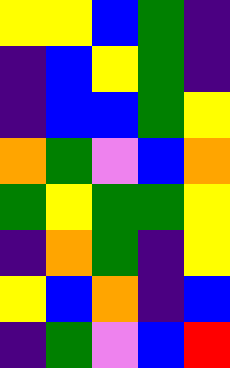[["yellow", "yellow", "blue", "green", "indigo"], ["indigo", "blue", "yellow", "green", "indigo"], ["indigo", "blue", "blue", "green", "yellow"], ["orange", "green", "violet", "blue", "orange"], ["green", "yellow", "green", "green", "yellow"], ["indigo", "orange", "green", "indigo", "yellow"], ["yellow", "blue", "orange", "indigo", "blue"], ["indigo", "green", "violet", "blue", "red"]]